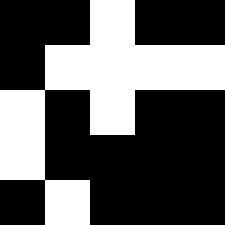[["black", "black", "white", "black", "black"], ["black", "white", "white", "white", "white"], ["white", "black", "white", "black", "black"], ["white", "black", "black", "black", "black"], ["black", "white", "black", "black", "black"]]